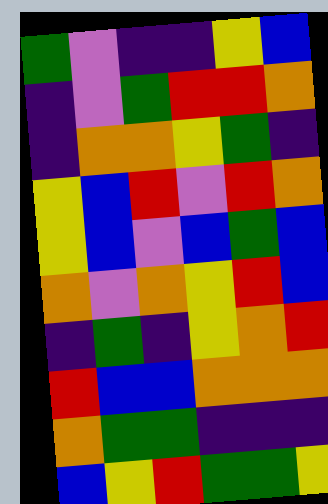[["green", "violet", "indigo", "indigo", "yellow", "blue"], ["indigo", "violet", "green", "red", "red", "orange"], ["indigo", "orange", "orange", "yellow", "green", "indigo"], ["yellow", "blue", "red", "violet", "red", "orange"], ["yellow", "blue", "violet", "blue", "green", "blue"], ["orange", "violet", "orange", "yellow", "red", "blue"], ["indigo", "green", "indigo", "yellow", "orange", "red"], ["red", "blue", "blue", "orange", "orange", "orange"], ["orange", "green", "green", "indigo", "indigo", "indigo"], ["blue", "yellow", "red", "green", "green", "yellow"]]